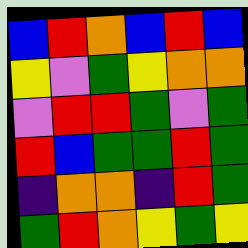[["blue", "red", "orange", "blue", "red", "blue"], ["yellow", "violet", "green", "yellow", "orange", "orange"], ["violet", "red", "red", "green", "violet", "green"], ["red", "blue", "green", "green", "red", "green"], ["indigo", "orange", "orange", "indigo", "red", "green"], ["green", "red", "orange", "yellow", "green", "yellow"]]